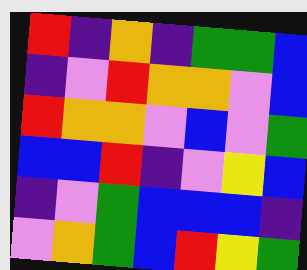[["red", "indigo", "orange", "indigo", "green", "green", "blue"], ["indigo", "violet", "red", "orange", "orange", "violet", "blue"], ["red", "orange", "orange", "violet", "blue", "violet", "green"], ["blue", "blue", "red", "indigo", "violet", "yellow", "blue"], ["indigo", "violet", "green", "blue", "blue", "blue", "indigo"], ["violet", "orange", "green", "blue", "red", "yellow", "green"]]